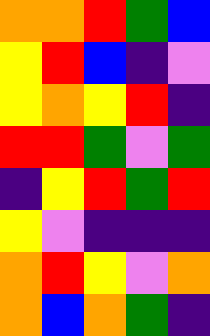[["orange", "orange", "red", "green", "blue"], ["yellow", "red", "blue", "indigo", "violet"], ["yellow", "orange", "yellow", "red", "indigo"], ["red", "red", "green", "violet", "green"], ["indigo", "yellow", "red", "green", "red"], ["yellow", "violet", "indigo", "indigo", "indigo"], ["orange", "red", "yellow", "violet", "orange"], ["orange", "blue", "orange", "green", "indigo"]]